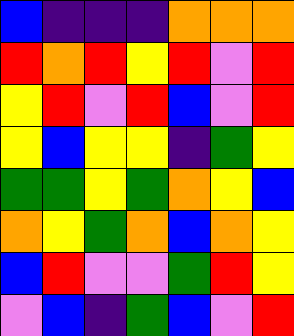[["blue", "indigo", "indigo", "indigo", "orange", "orange", "orange"], ["red", "orange", "red", "yellow", "red", "violet", "red"], ["yellow", "red", "violet", "red", "blue", "violet", "red"], ["yellow", "blue", "yellow", "yellow", "indigo", "green", "yellow"], ["green", "green", "yellow", "green", "orange", "yellow", "blue"], ["orange", "yellow", "green", "orange", "blue", "orange", "yellow"], ["blue", "red", "violet", "violet", "green", "red", "yellow"], ["violet", "blue", "indigo", "green", "blue", "violet", "red"]]